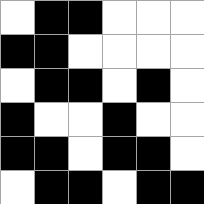[["white", "black", "black", "white", "white", "white"], ["black", "black", "white", "white", "white", "white"], ["white", "black", "black", "white", "black", "white"], ["black", "white", "white", "black", "white", "white"], ["black", "black", "white", "black", "black", "white"], ["white", "black", "black", "white", "black", "black"]]